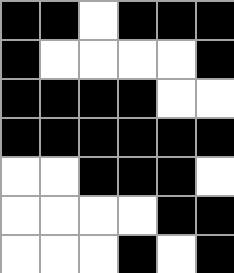[["black", "black", "white", "black", "black", "black"], ["black", "white", "white", "white", "white", "black"], ["black", "black", "black", "black", "white", "white"], ["black", "black", "black", "black", "black", "black"], ["white", "white", "black", "black", "black", "white"], ["white", "white", "white", "white", "black", "black"], ["white", "white", "white", "black", "white", "black"]]